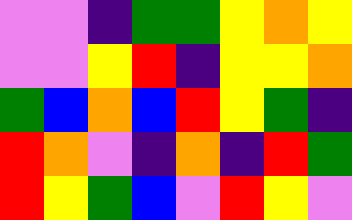[["violet", "violet", "indigo", "green", "green", "yellow", "orange", "yellow"], ["violet", "violet", "yellow", "red", "indigo", "yellow", "yellow", "orange"], ["green", "blue", "orange", "blue", "red", "yellow", "green", "indigo"], ["red", "orange", "violet", "indigo", "orange", "indigo", "red", "green"], ["red", "yellow", "green", "blue", "violet", "red", "yellow", "violet"]]